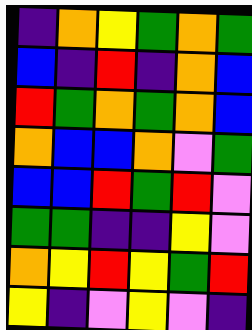[["indigo", "orange", "yellow", "green", "orange", "green"], ["blue", "indigo", "red", "indigo", "orange", "blue"], ["red", "green", "orange", "green", "orange", "blue"], ["orange", "blue", "blue", "orange", "violet", "green"], ["blue", "blue", "red", "green", "red", "violet"], ["green", "green", "indigo", "indigo", "yellow", "violet"], ["orange", "yellow", "red", "yellow", "green", "red"], ["yellow", "indigo", "violet", "yellow", "violet", "indigo"]]